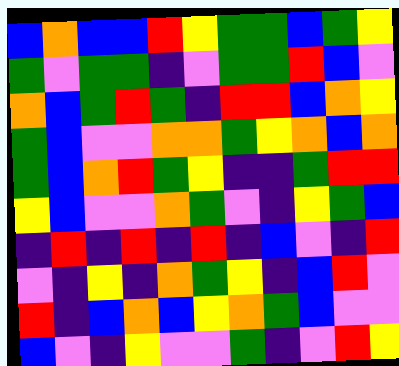[["blue", "orange", "blue", "blue", "red", "yellow", "green", "green", "blue", "green", "yellow"], ["green", "violet", "green", "green", "indigo", "violet", "green", "green", "red", "blue", "violet"], ["orange", "blue", "green", "red", "green", "indigo", "red", "red", "blue", "orange", "yellow"], ["green", "blue", "violet", "violet", "orange", "orange", "green", "yellow", "orange", "blue", "orange"], ["green", "blue", "orange", "red", "green", "yellow", "indigo", "indigo", "green", "red", "red"], ["yellow", "blue", "violet", "violet", "orange", "green", "violet", "indigo", "yellow", "green", "blue"], ["indigo", "red", "indigo", "red", "indigo", "red", "indigo", "blue", "violet", "indigo", "red"], ["violet", "indigo", "yellow", "indigo", "orange", "green", "yellow", "indigo", "blue", "red", "violet"], ["red", "indigo", "blue", "orange", "blue", "yellow", "orange", "green", "blue", "violet", "violet"], ["blue", "violet", "indigo", "yellow", "violet", "violet", "green", "indigo", "violet", "red", "yellow"]]